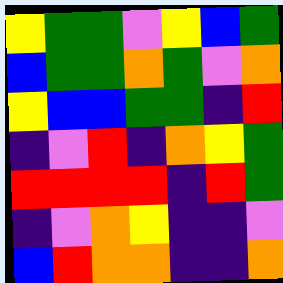[["yellow", "green", "green", "violet", "yellow", "blue", "green"], ["blue", "green", "green", "orange", "green", "violet", "orange"], ["yellow", "blue", "blue", "green", "green", "indigo", "red"], ["indigo", "violet", "red", "indigo", "orange", "yellow", "green"], ["red", "red", "red", "red", "indigo", "red", "green"], ["indigo", "violet", "orange", "yellow", "indigo", "indigo", "violet"], ["blue", "red", "orange", "orange", "indigo", "indigo", "orange"]]